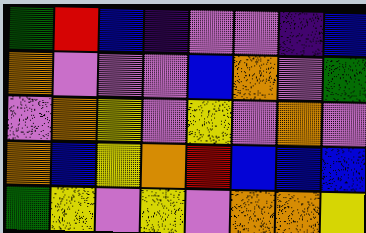[["green", "red", "blue", "indigo", "violet", "violet", "indigo", "blue"], ["orange", "violet", "violet", "violet", "blue", "orange", "violet", "green"], ["violet", "orange", "yellow", "violet", "yellow", "violet", "orange", "violet"], ["orange", "blue", "yellow", "orange", "red", "blue", "blue", "blue"], ["green", "yellow", "violet", "yellow", "violet", "orange", "orange", "yellow"]]